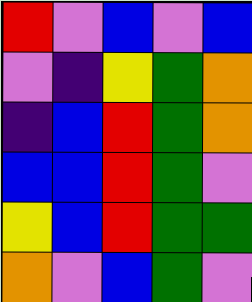[["red", "violet", "blue", "violet", "blue"], ["violet", "indigo", "yellow", "green", "orange"], ["indigo", "blue", "red", "green", "orange"], ["blue", "blue", "red", "green", "violet"], ["yellow", "blue", "red", "green", "green"], ["orange", "violet", "blue", "green", "violet"]]